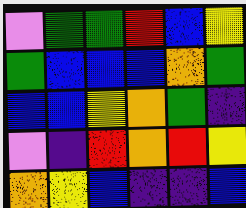[["violet", "green", "green", "red", "blue", "yellow"], ["green", "blue", "blue", "blue", "orange", "green"], ["blue", "blue", "yellow", "orange", "green", "indigo"], ["violet", "indigo", "red", "orange", "red", "yellow"], ["orange", "yellow", "blue", "indigo", "indigo", "blue"]]